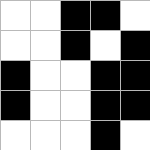[["white", "white", "black", "black", "white"], ["white", "white", "black", "white", "black"], ["black", "white", "white", "black", "black"], ["black", "white", "white", "black", "black"], ["white", "white", "white", "black", "white"]]